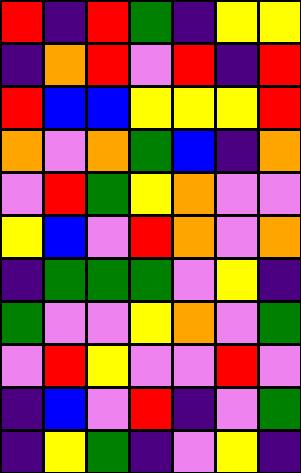[["red", "indigo", "red", "green", "indigo", "yellow", "yellow"], ["indigo", "orange", "red", "violet", "red", "indigo", "red"], ["red", "blue", "blue", "yellow", "yellow", "yellow", "red"], ["orange", "violet", "orange", "green", "blue", "indigo", "orange"], ["violet", "red", "green", "yellow", "orange", "violet", "violet"], ["yellow", "blue", "violet", "red", "orange", "violet", "orange"], ["indigo", "green", "green", "green", "violet", "yellow", "indigo"], ["green", "violet", "violet", "yellow", "orange", "violet", "green"], ["violet", "red", "yellow", "violet", "violet", "red", "violet"], ["indigo", "blue", "violet", "red", "indigo", "violet", "green"], ["indigo", "yellow", "green", "indigo", "violet", "yellow", "indigo"]]